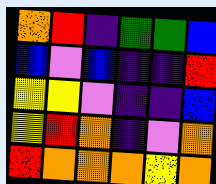[["orange", "red", "indigo", "green", "green", "blue"], ["blue", "violet", "blue", "indigo", "indigo", "red"], ["yellow", "yellow", "violet", "indigo", "indigo", "blue"], ["yellow", "red", "orange", "indigo", "violet", "orange"], ["red", "orange", "orange", "orange", "yellow", "orange"]]